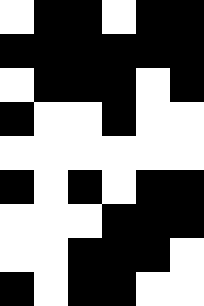[["white", "black", "black", "white", "black", "black"], ["black", "black", "black", "black", "black", "black"], ["white", "black", "black", "black", "white", "black"], ["black", "white", "white", "black", "white", "white"], ["white", "white", "white", "white", "white", "white"], ["black", "white", "black", "white", "black", "black"], ["white", "white", "white", "black", "black", "black"], ["white", "white", "black", "black", "black", "white"], ["black", "white", "black", "black", "white", "white"]]